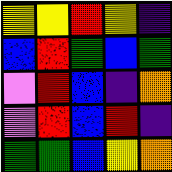[["yellow", "yellow", "red", "yellow", "indigo"], ["blue", "red", "green", "blue", "green"], ["violet", "red", "blue", "indigo", "orange"], ["violet", "red", "blue", "red", "indigo"], ["green", "green", "blue", "yellow", "orange"]]